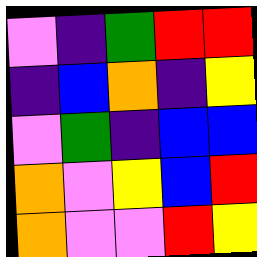[["violet", "indigo", "green", "red", "red"], ["indigo", "blue", "orange", "indigo", "yellow"], ["violet", "green", "indigo", "blue", "blue"], ["orange", "violet", "yellow", "blue", "red"], ["orange", "violet", "violet", "red", "yellow"]]